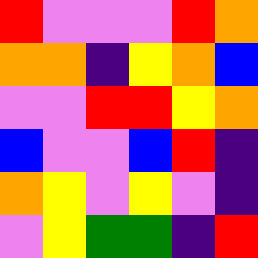[["red", "violet", "violet", "violet", "red", "orange"], ["orange", "orange", "indigo", "yellow", "orange", "blue"], ["violet", "violet", "red", "red", "yellow", "orange"], ["blue", "violet", "violet", "blue", "red", "indigo"], ["orange", "yellow", "violet", "yellow", "violet", "indigo"], ["violet", "yellow", "green", "green", "indigo", "red"]]